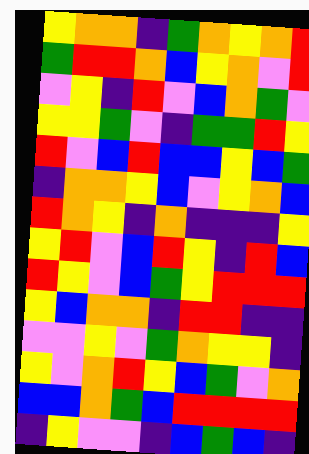[["yellow", "orange", "orange", "indigo", "green", "orange", "yellow", "orange", "red"], ["green", "red", "red", "orange", "blue", "yellow", "orange", "violet", "red"], ["violet", "yellow", "indigo", "red", "violet", "blue", "orange", "green", "violet"], ["yellow", "yellow", "green", "violet", "indigo", "green", "green", "red", "yellow"], ["red", "violet", "blue", "red", "blue", "blue", "yellow", "blue", "green"], ["indigo", "orange", "orange", "yellow", "blue", "violet", "yellow", "orange", "blue"], ["red", "orange", "yellow", "indigo", "orange", "indigo", "indigo", "indigo", "yellow"], ["yellow", "red", "violet", "blue", "red", "yellow", "indigo", "red", "blue"], ["red", "yellow", "violet", "blue", "green", "yellow", "red", "red", "red"], ["yellow", "blue", "orange", "orange", "indigo", "red", "red", "indigo", "indigo"], ["violet", "violet", "yellow", "violet", "green", "orange", "yellow", "yellow", "indigo"], ["yellow", "violet", "orange", "red", "yellow", "blue", "green", "violet", "orange"], ["blue", "blue", "orange", "green", "blue", "red", "red", "red", "red"], ["indigo", "yellow", "violet", "violet", "indigo", "blue", "green", "blue", "indigo"]]